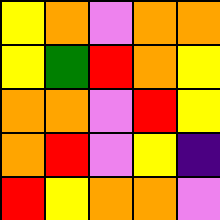[["yellow", "orange", "violet", "orange", "orange"], ["yellow", "green", "red", "orange", "yellow"], ["orange", "orange", "violet", "red", "yellow"], ["orange", "red", "violet", "yellow", "indigo"], ["red", "yellow", "orange", "orange", "violet"]]